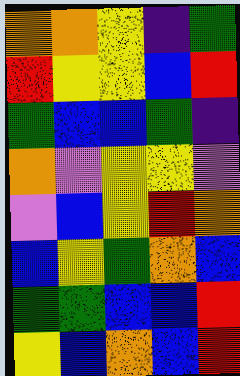[["orange", "orange", "yellow", "indigo", "green"], ["red", "yellow", "yellow", "blue", "red"], ["green", "blue", "blue", "green", "indigo"], ["orange", "violet", "yellow", "yellow", "violet"], ["violet", "blue", "yellow", "red", "orange"], ["blue", "yellow", "green", "orange", "blue"], ["green", "green", "blue", "blue", "red"], ["yellow", "blue", "orange", "blue", "red"]]